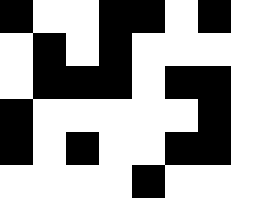[["black", "white", "white", "black", "black", "white", "black", "white"], ["white", "black", "white", "black", "white", "white", "white", "white"], ["white", "black", "black", "black", "white", "black", "black", "white"], ["black", "white", "white", "white", "white", "white", "black", "white"], ["black", "white", "black", "white", "white", "black", "black", "white"], ["white", "white", "white", "white", "black", "white", "white", "white"]]